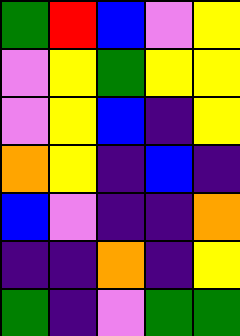[["green", "red", "blue", "violet", "yellow"], ["violet", "yellow", "green", "yellow", "yellow"], ["violet", "yellow", "blue", "indigo", "yellow"], ["orange", "yellow", "indigo", "blue", "indigo"], ["blue", "violet", "indigo", "indigo", "orange"], ["indigo", "indigo", "orange", "indigo", "yellow"], ["green", "indigo", "violet", "green", "green"]]